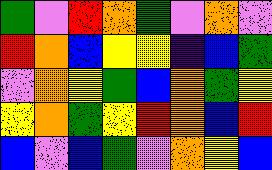[["green", "violet", "red", "orange", "green", "violet", "orange", "violet"], ["red", "orange", "blue", "yellow", "yellow", "indigo", "blue", "green"], ["violet", "orange", "yellow", "green", "blue", "orange", "green", "yellow"], ["yellow", "orange", "green", "yellow", "red", "orange", "blue", "red"], ["blue", "violet", "blue", "green", "violet", "orange", "yellow", "blue"]]